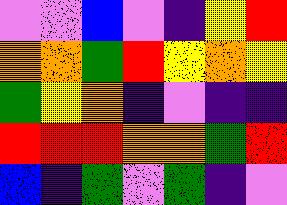[["violet", "violet", "blue", "violet", "indigo", "yellow", "red"], ["orange", "orange", "green", "red", "yellow", "orange", "yellow"], ["green", "yellow", "orange", "indigo", "violet", "indigo", "indigo"], ["red", "red", "red", "orange", "orange", "green", "red"], ["blue", "indigo", "green", "violet", "green", "indigo", "violet"]]